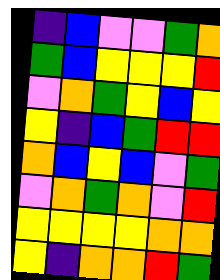[["indigo", "blue", "violet", "violet", "green", "orange"], ["green", "blue", "yellow", "yellow", "yellow", "red"], ["violet", "orange", "green", "yellow", "blue", "yellow"], ["yellow", "indigo", "blue", "green", "red", "red"], ["orange", "blue", "yellow", "blue", "violet", "green"], ["violet", "orange", "green", "orange", "violet", "red"], ["yellow", "yellow", "yellow", "yellow", "orange", "orange"], ["yellow", "indigo", "orange", "orange", "red", "green"]]